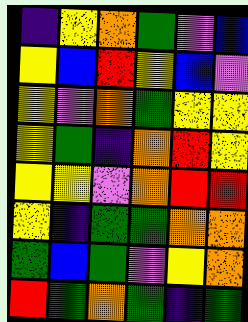[["indigo", "yellow", "orange", "green", "violet", "blue"], ["yellow", "blue", "red", "yellow", "blue", "violet"], ["yellow", "violet", "orange", "green", "yellow", "yellow"], ["yellow", "green", "indigo", "orange", "red", "yellow"], ["yellow", "yellow", "violet", "orange", "red", "red"], ["yellow", "indigo", "green", "green", "orange", "orange"], ["green", "blue", "green", "violet", "yellow", "orange"], ["red", "green", "orange", "green", "indigo", "green"]]